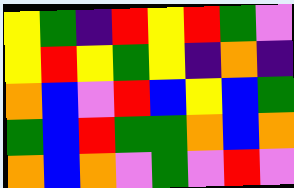[["yellow", "green", "indigo", "red", "yellow", "red", "green", "violet"], ["yellow", "red", "yellow", "green", "yellow", "indigo", "orange", "indigo"], ["orange", "blue", "violet", "red", "blue", "yellow", "blue", "green"], ["green", "blue", "red", "green", "green", "orange", "blue", "orange"], ["orange", "blue", "orange", "violet", "green", "violet", "red", "violet"]]